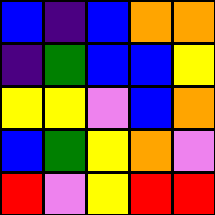[["blue", "indigo", "blue", "orange", "orange"], ["indigo", "green", "blue", "blue", "yellow"], ["yellow", "yellow", "violet", "blue", "orange"], ["blue", "green", "yellow", "orange", "violet"], ["red", "violet", "yellow", "red", "red"]]